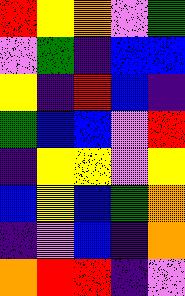[["red", "yellow", "orange", "violet", "green"], ["violet", "green", "indigo", "blue", "blue"], ["yellow", "indigo", "red", "blue", "indigo"], ["green", "blue", "blue", "violet", "red"], ["indigo", "yellow", "yellow", "violet", "yellow"], ["blue", "yellow", "blue", "green", "orange"], ["indigo", "violet", "blue", "indigo", "orange"], ["orange", "red", "red", "indigo", "violet"]]